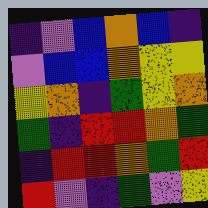[["indigo", "violet", "blue", "orange", "blue", "indigo"], ["violet", "blue", "blue", "orange", "yellow", "yellow"], ["yellow", "orange", "indigo", "green", "yellow", "orange"], ["green", "indigo", "red", "red", "orange", "green"], ["indigo", "red", "red", "orange", "green", "red"], ["red", "violet", "indigo", "green", "violet", "yellow"]]